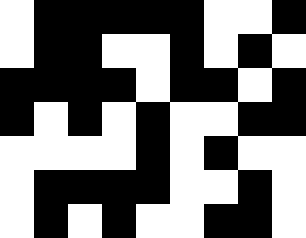[["white", "black", "black", "black", "black", "black", "white", "white", "black"], ["white", "black", "black", "white", "white", "black", "white", "black", "white"], ["black", "black", "black", "black", "white", "black", "black", "white", "black"], ["black", "white", "black", "white", "black", "white", "white", "black", "black"], ["white", "white", "white", "white", "black", "white", "black", "white", "white"], ["white", "black", "black", "black", "black", "white", "white", "black", "white"], ["white", "black", "white", "black", "white", "white", "black", "black", "white"]]